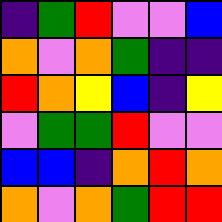[["indigo", "green", "red", "violet", "violet", "blue"], ["orange", "violet", "orange", "green", "indigo", "indigo"], ["red", "orange", "yellow", "blue", "indigo", "yellow"], ["violet", "green", "green", "red", "violet", "violet"], ["blue", "blue", "indigo", "orange", "red", "orange"], ["orange", "violet", "orange", "green", "red", "red"]]